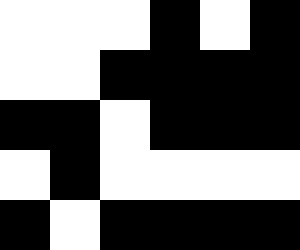[["white", "white", "white", "black", "white", "black"], ["white", "white", "black", "black", "black", "black"], ["black", "black", "white", "black", "black", "black"], ["white", "black", "white", "white", "white", "white"], ["black", "white", "black", "black", "black", "black"]]